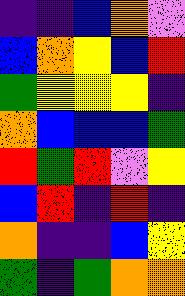[["indigo", "indigo", "blue", "orange", "violet"], ["blue", "orange", "yellow", "blue", "red"], ["green", "yellow", "yellow", "yellow", "indigo"], ["orange", "blue", "blue", "blue", "green"], ["red", "green", "red", "violet", "yellow"], ["blue", "red", "indigo", "red", "indigo"], ["orange", "indigo", "indigo", "blue", "yellow"], ["green", "indigo", "green", "orange", "orange"]]